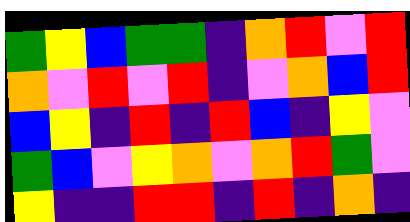[["green", "yellow", "blue", "green", "green", "indigo", "orange", "red", "violet", "red"], ["orange", "violet", "red", "violet", "red", "indigo", "violet", "orange", "blue", "red"], ["blue", "yellow", "indigo", "red", "indigo", "red", "blue", "indigo", "yellow", "violet"], ["green", "blue", "violet", "yellow", "orange", "violet", "orange", "red", "green", "violet"], ["yellow", "indigo", "indigo", "red", "red", "indigo", "red", "indigo", "orange", "indigo"]]